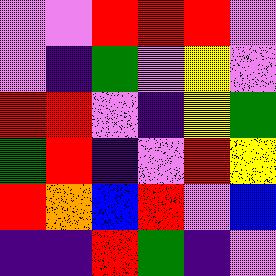[["violet", "violet", "red", "red", "red", "violet"], ["violet", "indigo", "green", "violet", "yellow", "violet"], ["red", "red", "violet", "indigo", "yellow", "green"], ["green", "red", "indigo", "violet", "red", "yellow"], ["red", "orange", "blue", "red", "violet", "blue"], ["indigo", "indigo", "red", "green", "indigo", "violet"]]